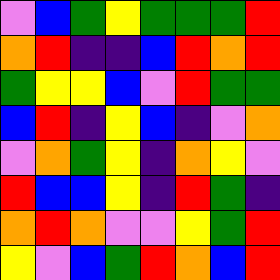[["violet", "blue", "green", "yellow", "green", "green", "green", "red"], ["orange", "red", "indigo", "indigo", "blue", "red", "orange", "red"], ["green", "yellow", "yellow", "blue", "violet", "red", "green", "green"], ["blue", "red", "indigo", "yellow", "blue", "indigo", "violet", "orange"], ["violet", "orange", "green", "yellow", "indigo", "orange", "yellow", "violet"], ["red", "blue", "blue", "yellow", "indigo", "red", "green", "indigo"], ["orange", "red", "orange", "violet", "violet", "yellow", "green", "red"], ["yellow", "violet", "blue", "green", "red", "orange", "blue", "red"]]